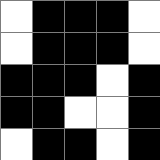[["white", "black", "black", "black", "white"], ["white", "black", "black", "black", "white"], ["black", "black", "black", "white", "black"], ["black", "black", "white", "white", "black"], ["white", "black", "black", "white", "black"]]